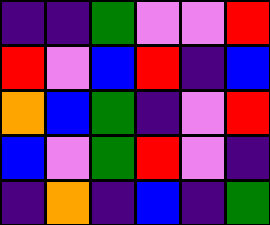[["indigo", "indigo", "green", "violet", "violet", "red"], ["red", "violet", "blue", "red", "indigo", "blue"], ["orange", "blue", "green", "indigo", "violet", "red"], ["blue", "violet", "green", "red", "violet", "indigo"], ["indigo", "orange", "indigo", "blue", "indigo", "green"]]